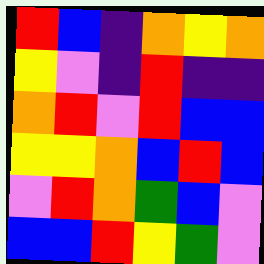[["red", "blue", "indigo", "orange", "yellow", "orange"], ["yellow", "violet", "indigo", "red", "indigo", "indigo"], ["orange", "red", "violet", "red", "blue", "blue"], ["yellow", "yellow", "orange", "blue", "red", "blue"], ["violet", "red", "orange", "green", "blue", "violet"], ["blue", "blue", "red", "yellow", "green", "violet"]]